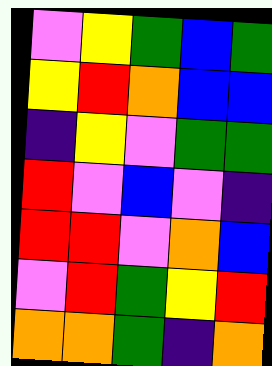[["violet", "yellow", "green", "blue", "green"], ["yellow", "red", "orange", "blue", "blue"], ["indigo", "yellow", "violet", "green", "green"], ["red", "violet", "blue", "violet", "indigo"], ["red", "red", "violet", "orange", "blue"], ["violet", "red", "green", "yellow", "red"], ["orange", "orange", "green", "indigo", "orange"]]